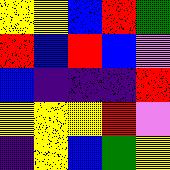[["yellow", "yellow", "blue", "red", "green"], ["red", "blue", "red", "blue", "violet"], ["blue", "indigo", "indigo", "indigo", "red"], ["yellow", "yellow", "yellow", "red", "violet"], ["indigo", "yellow", "blue", "green", "yellow"]]